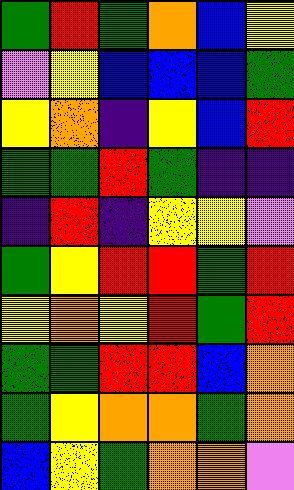[["green", "red", "green", "orange", "blue", "yellow"], ["violet", "yellow", "blue", "blue", "blue", "green"], ["yellow", "orange", "indigo", "yellow", "blue", "red"], ["green", "green", "red", "green", "indigo", "indigo"], ["indigo", "red", "indigo", "yellow", "yellow", "violet"], ["green", "yellow", "red", "red", "green", "red"], ["yellow", "orange", "yellow", "red", "green", "red"], ["green", "green", "red", "red", "blue", "orange"], ["green", "yellow", "orange", "orange", "green", "orange"], ["blue", "yellow", "green", "orange", "orange", "violet"]]